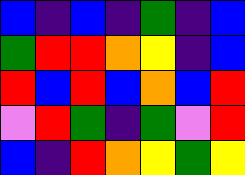[["blue", "indigo", "blue", "indigo", "green", "indigo", "blue"], ["green", "red", "red", "orange", "yellow", "indigo", "blue"], ["red", "blue", "red", "blue", "orange", "blue", "red"], ["violet", "red", "green", "indigo", "green", "violet", "red"], ["blue", "indigo", "red", "orange", "yellow", "green", "yellow"]]